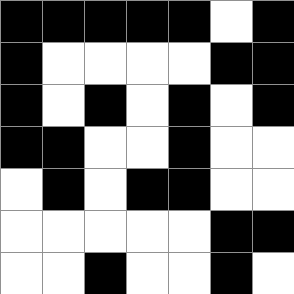[["black", "black", "black", "black", "black", "white", "black"], ["black", "white", "white", "white", "white", "black", "black"], ["black", "white", "black", "white", "black", "white", "black"], ["black", "black", "white", "white", "black", "white", "white"], ["white", "black", "white", "black", "black", "white", "white"], ["white", "white", "white", "white", "white", "black", "black"], ["white", "white", "black", "white", "white", "black", "white"]]